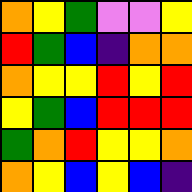[["orange", "yellow", "green", "violet", "violet", "yellow"], ["red", "green", "blue", "indigo", "orange", "orange"], ["orange", "yellow", "yellow", "red", "yellow", "red"], ["yellow", "green", "blue", "red", "red", "red"], ["green", "orange", "red", "yellow", "yellow", "orange"], ["orange", "yellow", "blue", "yellow", "blue", "indigo"]]